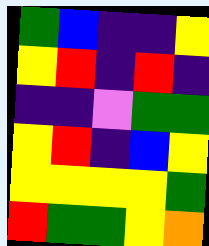[["green", "blue", "indigo", "indigo", "yellow"], ["yellow", "red", "indigo", "red", "indigo"], ["indigo", "indigo", "violet", "green", "green"], ["yellow", "red", "indigo", "blue", "yellow"], ["yellow", "yellow", "yellow", "yellow", "green"], ["red", "green", "green", "yellow", "orange"]]